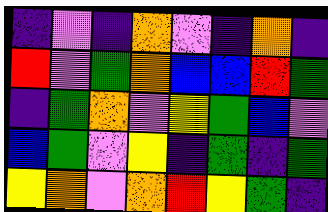[["indigo", "violet", "indigo", "orange", "violet", "indigo", "orange", "indigo"], ["red", "violet", "green", "orange", "blue", "blue", "red", "green"], ["indigo", "green", "orange", "violet", "yellow", "green", "blue", "violet"], ["blue", "green", "violet", "yellow", "indigo", "green", "indigo", "green"], ["yellow", "orange", "violet", "orange", "red", "yellow", "green", "indigo"]]